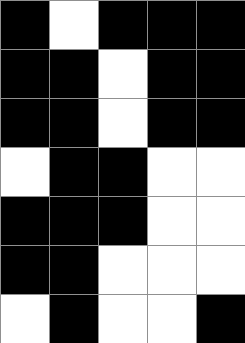[["black", "white", "black", "black", "black"], ["black", "black", "white", "black", "black"], ["black", "black", "white", "black", "black"], ["white", "black", "black", "white", "white"], ["black", "black", "black", "white", "white"], ["black", "black", "white", "white", "white"], ["white", "black", "white", "white", "black"]]